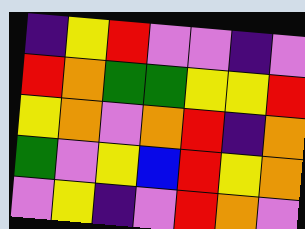[["indigo", "yellow", "red", "violet", "violet", "indigo", "violet"], ["red", "orange", "green", "green", "yellow", "yellow", "red"], ["yellow", "orange", "violet", "orange", "red", "indigo", "orange"], ["green", "violet", "yellow", "blue", "red", "yellow", "orange"], ["violet", "yellow", "indigo", "violet", "red", "orange", "violet"]]